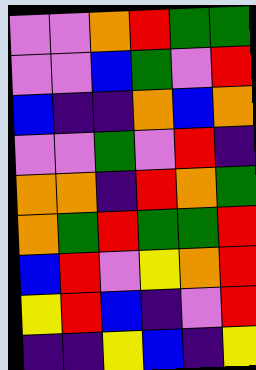[["violet", "violet", "orange", "red", "green", "green"], ["violet", "violet", "blue", "green", "violet", "red"], ["blue", "indigo", "indigo", "orange", "blue", "orange"], ["violet", "violet", "green", "violet", "red", "indigo"], ["orange", "orange", "indigo", "red", "orange", "green"], ["orange", "green", "red", "green", "green", "red"], ["blue", "red", "violet", "yellow", "orange", "red"], ["yellow", "red", "blue", "indigo", "violet", "red"], ["indigo", "indigo", "yellow", "blue", "indigo", "yellow"]]